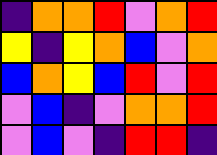[["indigo", "orange", "orange", "red", "violet", "orange", "red"], ["yellow", "indigo", "yellow", "orange", "blue", "violet", "orange"], ["blue", "orange", "yellow", "blue", "red", "violet", "red"], ["violet", "blue", "indigo", "violet", "orange", "orange", "red"], ["violet", "blue", "violet", "indigo", "red", "red", "indigo"]]